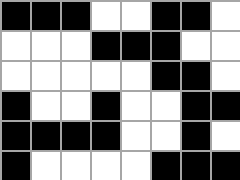[["black", "black", "black", "white", "white", "black", "black", "white"], ["white", "white", "white", "black", "black", "black", "white", "white"], ["white", "white", "white", "white", "white", "black", "black", "white"], ["black", "white", "white", "black", "white", "white", "black", "black"], ["black", "black", "black", "black", "white", "white", "black", "white"], ["black", "white", "white", "white", "white", "black", "black", "black"]]